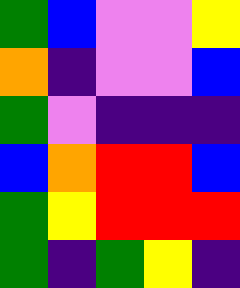[["green", "blue", "violet", "violet", "yellow"], ["orange", "indigo", "violet", "violet", "blue"], ["green", "violet", "indigo", "indigo", "indigo"], ["blue", "orange", "red", "red", "blue"], ["green", "yellow", "red", "red", "red"], ["green", "indigo", "green", "yellow", "indigo"]]